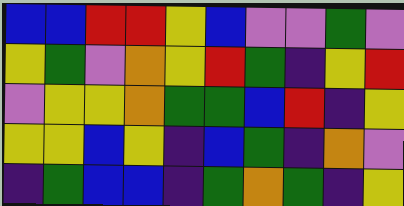[["blue", "blue", "red", "red", "yellow", "blue", "violet", "violet", "green", "violet"], ["yellow", "green", "violet", "orange", "yellow", "red", "green", "indigo", "yellow", "red"], ["violet", "yellow", "yellow", "orange", "green", "green", "blue", "red", "indigo", "yellow"], ["yellow", "yellow", "blue", "yellow", "indigo", "blue", "green", "indigo", "orange", "violet"], ["indigo", "green", "blue", "blue", "indigo", "green", "orange", "green", "indigo", "yellow"]]